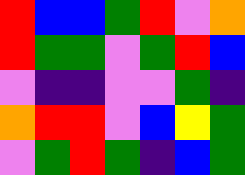[["red", "blue", "blue", "green", "red", "violet", "orange"], ["red", "green", "green", "violet", "green", "red", "blue"], ["violet", "indigo", "indigo", "violet", "violet", "green", "indigo"], ["orange", "red", "red", "violet", "blue", "yellow", "green"], ["violet", "green", "red", "green", "indigo", "blue", "green"]]